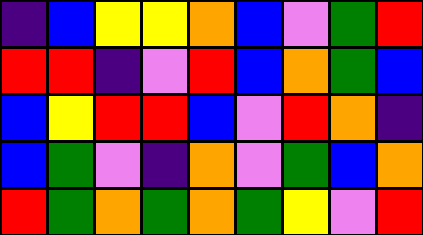[["indigo", "blue", "yellow", "yellow", "orange", "blue", "violet", "green", "red"], ["red", "red", "indigo", "violet", "red", "blue", "orange", "green", "blue"], ["blue", "yellow", "red", "red", "blue", "violet", "red", "orange", "indigo"], ["blue", "green", "violet", "indigo", "orange", "violet", "green", "blue", "orange"], ["red", "green", "orange", "green", "orange", "green", "yellow", "violet", "red"]]